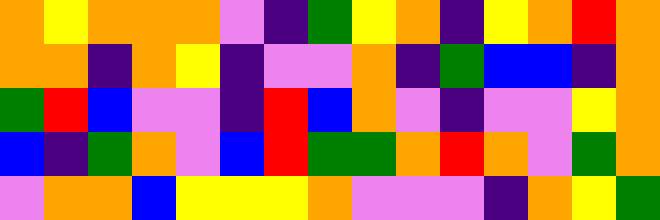[["orange", "yellow", "orange", "orange", "orange", "violet", "indigo", "green", "yellow", "orange", "indigo", "yellow", "orange", "red", "orange"], ["orange", "orange", "indigo", "orange", "yellow", "indigo", "violet", "violet", "orange", "indigo", "green", "blue", "blue", "indigo", "orange"], ["green", "red", "blue", "violet", "violet", "indigo", "red", "blue", "orange", "violet", "indigo", "violet", "violet", "yellow", "orange"], ["blue", "indigo", "green", "orange", "violet", "blue", "red", "green", "green", "orange", "red", "orange", "violet", "green", "orange"], ["violet", "orange", "orange", "blue", "yellow", "yellow", "yellow", "orange", "violet", "violet", "violet", "indigo", "orange", "yellow", "green"]]